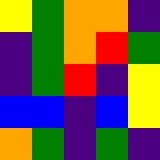[["yellow", "green", "orange", "orange", "indigo"], ["indigo", "green", "orange", "red", "green"], ["indigo", "green", "red", "indigo", "yellow"], ["blue", "blue", "indigo", "blue", "yellow"], ["orange", "green", "indigo", "green", "indigo"]]